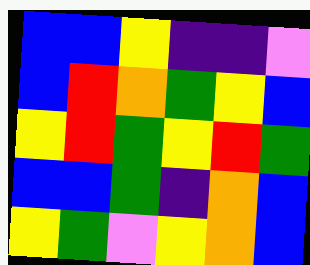[["blue", "blue", "yellow", "indigo", "indigo", "violet"], ["blue", "red", "orange", "green", "yellow", "blue"], ["yellow", "red", "green", "yellow", "red", "green"], ["blue", "blue", "green", "indigo", "orange", "blue"], ["yellow", "green", "violet", "yellow", "orange", "blue"]]